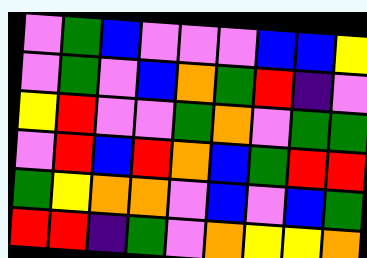[["violet", "green", "blue", "violet", "violet", "violet", "blue", "blue", "yellow"], ["violet", "green", "violet", "blue", "orange", "green", "red", "indigo", "violet"], ["yellow", "red", "violet", "violet", "green", "orange", "violet", "green", "green"], ["violet", "red", "blue", "red", "orange", "blue", "green", "red", "red"], ["green", "yellow", "orange", "orange", "violet", "blue", "violet", "blue", "green"], ["red", "red", "indigo", "green", "violet", "orange", "yellow", "yellow", "orange"]]